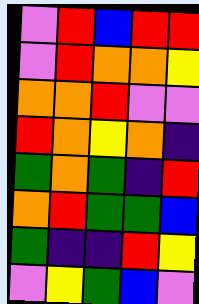[["violet", "red", "blue", "red", "red"], ["violet", "red", "orange", "orange", "yellow"], ["orange", "orange", "red", "violet", "violet"], ["red", "orange", "yellow", "orange", "indigo"], ["green", "orange", "green", "indigo", "red"], ["orange", "red", "green", "green", "blue"], ["green", "indigo", "indigo", "red", "yellow"], ["violet", "yellow", "green", "blue", "violet"]]